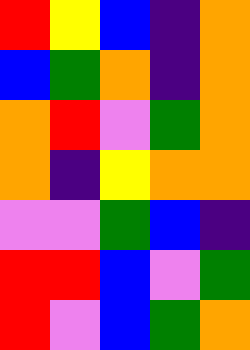[["red", "yellow", "blue", "indigo", "orange"], ["blue", "green", "orange", "indigo", "orange"], ["orange", "red", "violet", "green", "orange"], ["orange", "indigo", "yellow", "orange", "orange"], ["violet", "violet", "green", "blue", "indigo"], ["red", "red", "blue", "violet", "green"], ["red", "violet", "blue", "green", "orange"]]